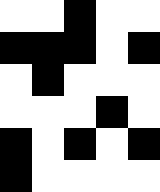[["white", "white", "black", "white", "white"], ["black", "black", "black", "white", "black"], ["white", "black", "white", "white", "white"], ["white", "white", "white", "black", "white"], ["black", "white", "black", "white", "black"], ["black", "white", "white", "white", "white"]]